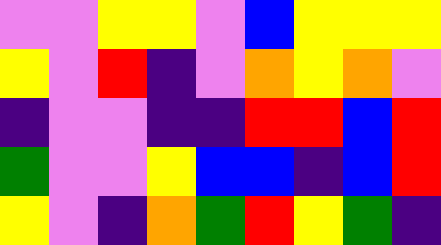[["violet", "violet", "yellow", "yellow", "violet", "blue", "yellow", "yellow", "yellow"], ["yellow", "violet", "red", "indigo", "violet", "orange", "yellow", "orange", "violet"], ["indigo", "violet", "violet", "indigo", "indigo", "red", "red", "blue", "red"], ["green", "violet", "violet", "yellow", "blue", "blue", "indigo", "blue", "red"], ["yellow", "violet", "indigo", "orange", "green", "red", "yellow", "green", "indigo"]]